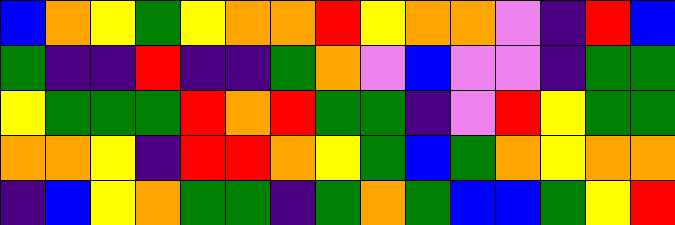[["blue", "orange", "yellow", "green", "yellow", "orange", "orange", "red", "yellow", "orange", "orange", "violet", "indigo", "red", "blue"], ["green", "indigo", "indigo", "red", "indigo", "indigo", "green", "orange", "violet", "blue", "violet", "violet", "indigo", "green", "green"], ["yellow", "green", "green", "green", "red", "orange", "red", "green", "green", "indigo", "violet", "red", "yellow", "green", "green"], ["orange", "orange", "yellow", "indigo", "red", "red", "orange", "yellow", "green", "blue", "green", "orange", "yellow", "orange", "orange"], ["indigo", "blue", "yellow", "orange", "green", "green", "indigo", "green", "orange", "green", "blue", "blue", "green", "yellow", "red"]]